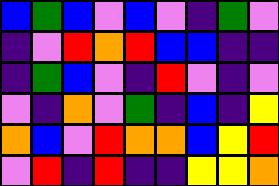[["blue", "green", "blue", "violet", "blue", "violet", "indigo", "green", "violet"], ["indigo", "violet", "red", "orange", "red", "blue", "blue", "indigo", "indigo"], ["indigo", "green", "blue", "violet", "indigo", "red", "violet", "indigo", "violet"], ["violet", "indigo", "orange", "violet", "green", "indigo", "blue", "indigo", "yellow"], ["orange", "blue", "violet", "red", "orange", "orange", "blue", "yellow", "red"], ["violet", "red", "indigo", "red", "indigo", "indigo", "yellow", "yellow", "orange"]]